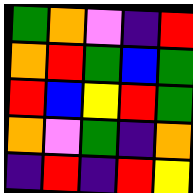[["green", "orange", "violet", "indigo", "red"], ["orange", "red", "green", "blue", "green"], ["red", "blue", "yellow", "red", "green"], ["orange", "violet", "green", "indigo", "orange"], ["indigo", "red", "indigo", "red", "yellow"]]